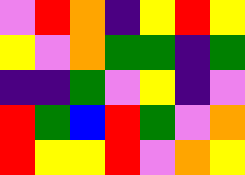[["violet", "red", "orange", "indigo", "yellow", "red", "yellow"], ["yellow", "violet", "orange", "green", "green", "indigo", "green"], ["indigo", "indigo", "green", "violet", "yellow", "indigo", "violet"], ["red", "green", "blue", "red", "green", "violet", "orange"], ["red", "yellow", "yellow", "red", "violet", "orange", "yellow"]]